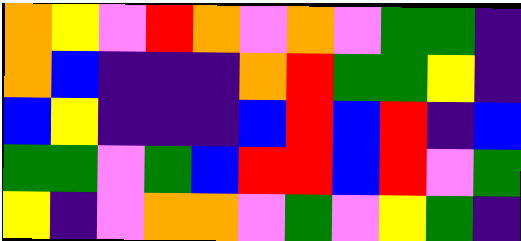[["orange", "yellow", "violet", "red", "orange", "violet", "orange", "violet", "green", "green", "indigo"], ["orange", "blue", "indigo", "indigo", "indigo", "orange", "red", "green", "green", "yellow", "indigo"], ["blue", "yellow", "indigo", "indigo", "indigo", "blue", "red", "blue", "red", "indigo", "blue"], ["green", "green", "violet", "green", "blue", "red", "red", "blue", "red", "violet", "green"], ["yellow", "indigo", "violet", "orange", "orange", "violet", "green", "violet", "yellow", "green", "indigo"]]